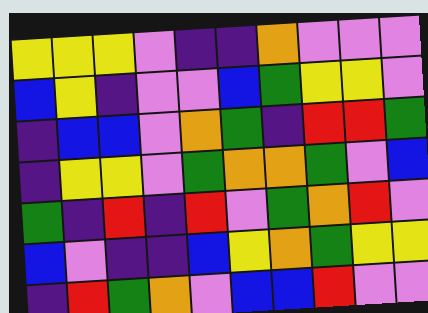[["yellow", "yellow", "yellow", "violet", "indigo", "indigo", "orange", "violet", "violet", "violet"], ["blue", "yellow", "indigo", "violet", "violet", "blue", "green", "yellow", "yellow", "violet"], ["indigo", "blue", "blue", "violet", "orange", "green", "indigo", "red", "red", "green"], ["indigo", "yellow", "yellow", "violet", "green", "orange", "orange", "green", "violet", "blue"], ["green", "indigo", "red", "indigo", "red", "violet", "green", "orange", "red", "violet"], ["blue", "violet", "indigo", "indigo", "blue", "yellow", "orange", "green", "yellow", "yellow"], ["indigo", "red", "green", "orange", "violet", "blue", "blue", "red", "violet", "violet"]]